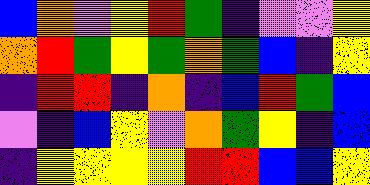[["blue", "orange", "violet", "yellow", "red", "green", "indigo", "violet", "violet", "yellow"], ["orange", "red", "green", "yellow", "green", "orange", "green", "blue", "indigo", "yellow"], ["indigo", "red", "red", "indigo", "orange", "indigo", "blue", "red", "green", "blue"], ["violet", "indigo", "blue", "yellow", "violet", "orange", "green", "yellow", "indigo", "blue"], ["indigo", "yellow", "yellow", "yellow", "yellow", "red", "red", "blue", "blue", "yellow"]]